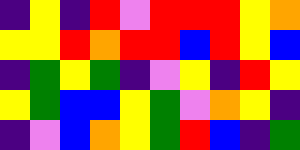[["indigo", "yellow", "indigo", "red", "violet", "red", "red", "red", "yellow", "orange"], ["yellow", "yellow", "red", "orange", "red", "red", "blue", "red", "yellow", "blue"], ["indigo", "green", "yellow", "green", "indigo", "violet", "yellow", "indigo", "red", "yellow"], ["yellow", "green", "blue", "blue", "yellow", "green", "violet", "orange", "yellow", "indigo"], ["indigo", "violet", "blue", "orange", "yellow", "green", "red", "blue", "indigo", "green"]]